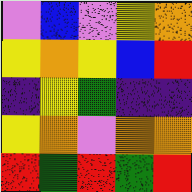[["violet", "blue", "violet", "yellow", "orange"], ["yellow", "orange", "yellow", "blue", "red"], ["indigo", "yellow", "green", "indigo", "indigo"], ["yellow", "orange", "violet", "orange", "orange"], ["red", "green", "red", "green", "red"]]